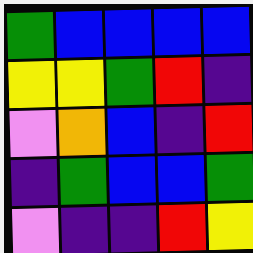[["green", "blue", "blue", "blue", "blue"], ["yellow", "yellow", "green", "red", "indigo"], ["violet", "orange", "blue", "indigo", "red"], ["indigo", "green", "blue", "blue", "green"], ["violet", "indigo", "indigo", "red", "yellow"]]